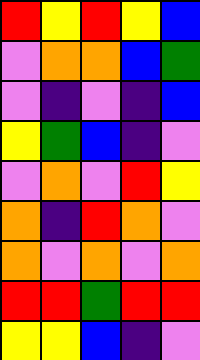[["red", "yellow", "red", "yellow", "blue"], ["violet", "orange", "orange", "blue", "green"], ["violet", "indigo", "violet", "indigo", "blue"], ["yellow", "green", "blue", "indigo", "violet"], ["violet", "orange", "violet", "red", "yellow"], ["orange", "indigo", "red", "orange", "violet"], ["orange", "violet", "orange", "violet", "orange"], ["red", "red", "green", "red", "red"], ["yellow", "yellow", "blue", "indigo", "violet"]]